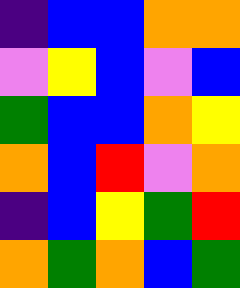[["indigo", "blue", "blue", "orange", "orange"], ["violet", "yellow", "blue", "violet", "blue"], ["green", "blue", "blue", "orange", "yellow"], ["orange", "blue", "red", "violet", "orange"], ["indigo", "blue", "yellow", "green", "red"], ["orange", "green", "orange", "blue", "green"]]